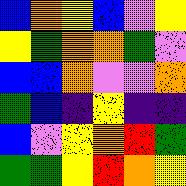[["blue", "orange", "yellow", "blue", "violet", "yellow"], ["yellow", "green", "orange", "orange", "green", "violet"], ["blue", "blue", "orange", "violet", "violet", "orange"], ["green", "blue", "indigo", "yellow", "indigo", "indigo"], ["blue", "violet", "yellow", "orange", "red", "green"], ["green", "green", "yellow", "red", "orange", "yellow"]]